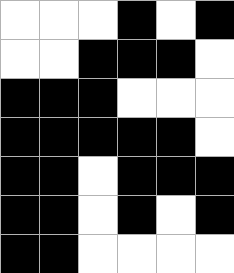[["white", "white", "white", "black", "white", "black"], ["white", "white", "black", "black", "black", "white"], ["black", "black", "black", "white", "white", "white"], ["black", "black", "black", "black", "black", "white"], ["black", "black", "white", "black", "black", "black"], ["black", "black", "white", "black", "white", "black"], ["black", "black", "white", "white", "white", "white"]]